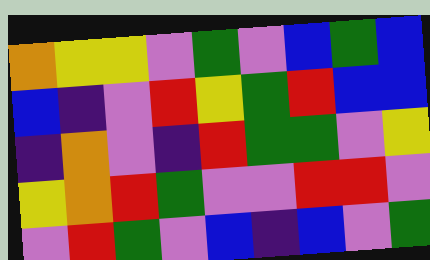[["orange", "yellow", "yellow", "violet", "green", "violet", "blue", "green", "blue"], ["blue", "indigo", "violet", "red", "yellow", "green", "red", "blue", "blue"], ["indigo", "orange", "violet", "indigo", "red", "green", "green", "violet", "yellow"], ["yellow", "orange", "red", "green", "violet", "violet", "red", "red", "violet"], ["violet", "red", "green", "violet", "blue", "indigo", "blue", "violet", "green"]]